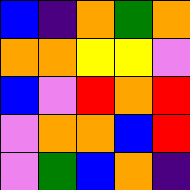[["blue", "indigo", "orange", "green", "orange"], ["orange", "orange", "yellow", "yellow", "violet"], ["blue", "violet", "red", "orange", "red"], ["violet", "orange", "orange", "blue", "red"], ["violet", "green", "blue", "orange", "indigo"]]